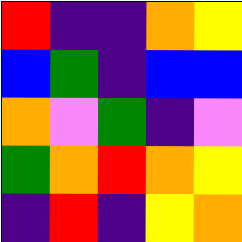[["red", "indigo", "indigo", "orange", "yellow"], ["blue", "green", "indigo", "blue", "blue"], ["orange", "violet", "green", "indigo", "violet"], ["green", "orange", "red", "orange", "yellow"], ["indigo", "red", "indigo", "yellow", "orange"]]